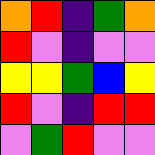[["orange", "red", "indigo", "green", "orange"], ["red", "violet", "indigo", "violet", "violet"], ["yellow", "yellow", "green", "blue", "yellow"], ["red", "violet", "indigo", "red", "red"], ["violet", "green", "red", "violet", "violet"]]